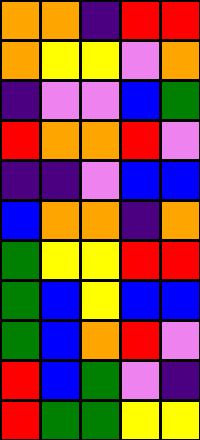[["orange", "orange", "indigo", "red", "red"], ["orange", "yellow", "yellow", "violet", "orange"], ["indigo", "violet", "violet", "blue", "green"], ["red", "orange", "orange", "red", "violet"], ["indigo", "indigo", "violet", "blue", "blue"], ["blue", "orange", "orange", "indigo", "orange"], ["green", "yellow", "yellow", "red", "red"], ["green", "blue", "yellow", "blue", "blue"], ["green", "blue", "orange", "red", "violet"], ["red", "blue", "green", "violet", "indigo"], ["red", "green", "green", "yellow", "yellow"]]